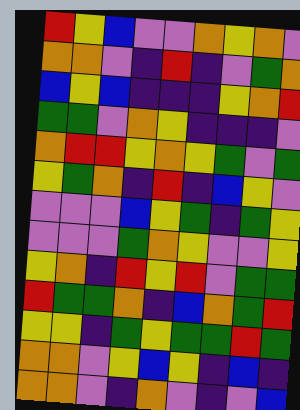[["red", "yellow", "blue", "violet", "violet", "orange", "yellow", "orange", "violet"], ["orange", "orange", "violet", "indigo", "red", "indigo", "violet", "green", "orange"], ["blue", "yellow", "blue", "indigo", "indigo", "indigo", "yellow", "orange", "red"], ["green", "green", "violet", "orange", "yellow", "indigo", "indigo", "indigo", "violet"], ["orange", "red", "red", "yellow", "orange", "yellow", "green", "violet", "green"], ["yellow", "green", "orange", "indigo", "red", "indigo", "blue", "yellow", "violet"], ["violet", "violet", "violet", "blue", "yellow", "green", "indigo", "green", "yellow"], ["violet", "violet", "violet", "green", "orange", "yellow", "violet", "violet", "yellow"], ["yellow", "orange", "indigo", "red", "yellow", "red", "violet", "green", "green"], ["red", "green", "green", "orange", "indigo", "blue", "orange", "green", "red"], ["yellow", "yellow", "indigo", "green", "yellow", "green", "green", "red", "green"], ["orange", "orange", "violet", "yellow", "blue", "yellow", "indigo", "blue", "indigo"], ["orange", "orange", "violet", "indigo", "orange", "violet", "indigo", "violet", "blue"]]